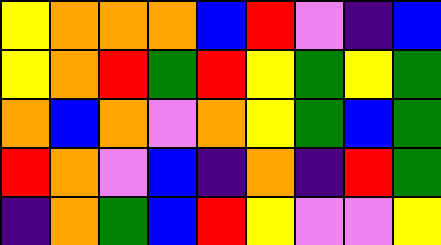[["yellow", "orange", "orange", "orange", "blue", "red", "violet", "indigo", "blue"], ["yellow", "orange", "red", "green", "red", "yellow", "green", "yellow", "green"], ["orange", "blue", "orange", "violet", "orange", "yellow", "green", "blue", "green"], ["red", "orange", "violet", "blue", "indigo", "orange", "indigo", "red", "green"], ["indigo", "orange", "green", "blue", "red", "yellow", "violet", "violet", "yellow"]]